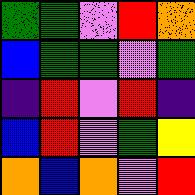[["green", "green", "violet", "red", "orange"], ["blue", "green", "green", "violet", "green"], ["indigo", "red", "violet", "red", "indigo"], ["blue", "red", "violet", "green", "yellow"], ["orange", "blue", "orange", "violet", "red"]]